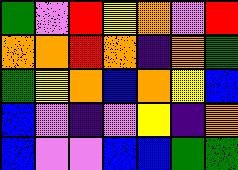[["green", "violet", "red", "yellow", "orange", "violet", "red"], ["orange", "orange", "red", "orange", "indigo", "orange", "green"], ["green", "yellow", "orange", "blue", "orange", "yellow", "blue"], ["blue", "violet", "indigo", "violet", "yellow", "indigo", "orange"], ["blue", "violet", "violet", "blue", "blue", "green", "green"]]